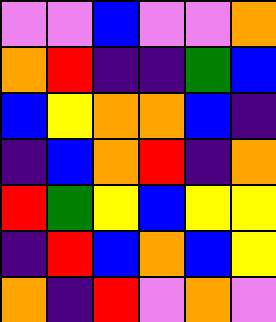[["violet", "violet", "blue", "violet", "violet", "orange"], ["orange", "red", "indigo", "indigo", "green", "blue"], ["blue", "yellow", "orange", "orange", "blue", "indigo"], ["indigo", "blue", "orange", "red", "indigo", "orange"], ["red", "green", "yellow", "blue", "yellow", "yellow"], ["indigo", "red", "blue", "orange", "blue", "yellow"], ["orange", "indigo", "red", "violet", "orange", "violet"]]